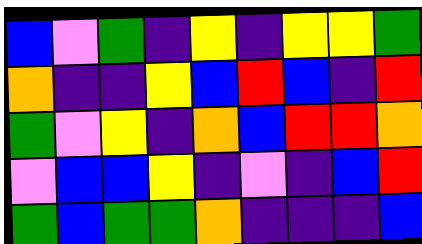[["blue", "violet", "green", "indigo", "yellow", "indigo", "yellow", "yellow", "green"], ["orange", "indigo", "indigo", "yellow", "blue", "red", "blue", "indigo", "red"], ["green", "violet", "yellow", "indigo", "orange", "blue", "red", "red", "orange"], ["violet", "blue", "blue", "yellow", "indigo", "violet", "indigo", "blue", "red"], ["green", "blue", "green", "green", "orange", "indigo", "indigo", "indigo", "blue"]]